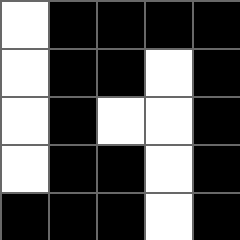[["white", "black", "black", "black", "black"], ["white", "black", "black", "white", "black"], ["white", "black", "white", "white", "black"], ["white", "black", "black", "white", "black"], ["black", "black", "black", "white", "black"]]